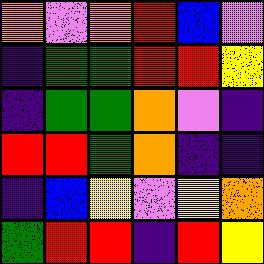[["orange", "violet", "orange", "red", "blue", "violet"], ["indigo", "green", "green", "red", "red", "yellow"], ["indigo", "green", "green", "orange", "violet", "indigo"], ["red", "red", "green", "orange", "indigo", "indigo"], ["indigo", "blue", "yellow", "violet", "yellow", "orange"], ["green", "red", "red", "indigo", "red", "yellow"]]